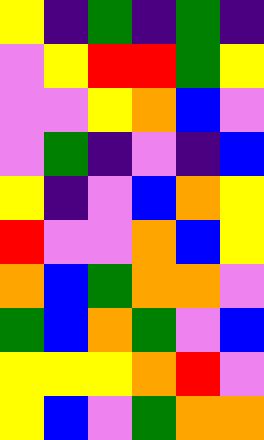[["yellow", "indigo", "green", "indigo", "green", "indigo"], ["violet", "yellow", "red", "red", "green", "yellow"], ["violet", "violet", "yellow", "orange", "blue", "violet"], ["violet", "green", "indigo", "violet", "indigo", "blue"], ["yellow", "indigo", "violet", "blue", "orange", "yellow"], ["red", "violet", "violet", "orange", "blue", "yellow"], ["orange", "blue", "green", "orange", "orange", "violet"], ["green", "blue", "orange", "green", "violet", "blue"], ["yellow", "yellow", "yellow", "orange", "red", "violet"], ["yellow", "blue", "violet", "green", "orange", "orange"]]